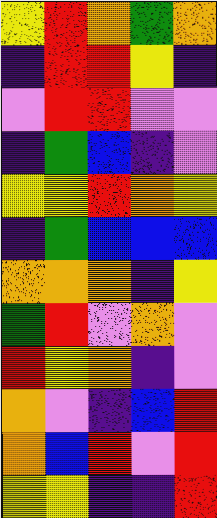[["yellow", "red", "orange", "green", "orange"], ["indigo", "red", "red", "yellow", "indigo"], ["violet", "red", "red", "violet", "violet"], ["indigo", "green", "blue", "indigo", "violet"], ["yellow", "yellow", "red", "orange", "yellow"], ["indigo", "green", "blue", "blue", "blue"], ["orange", "orange", "orange", "indigo", "yellow"], ["green", "red", "violet", "orange", "violet"], ["red", "yellow", "orange", "indigo", "violet"], ["orange", "violet", "indigo", "blue", "red"], ["orange", "blue", "red", "violet", "red"], ["yellow", "yellow", "indigo", "indigo", "red"]]